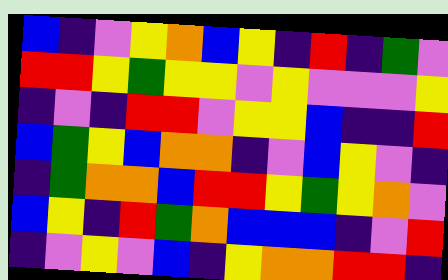[["blue", "indigo", "violet", "yellow", "orange", "blue", "yellow", "indigo", "red", "indigo", "green", "violet"], ["red", "red", "yellow", "green", "yellow", "yellow", "violet", "yellow", "violet", "violet", "violet", "yellow"], ["indigo", "violet", "indigo", "red", "red", "violet", "yellow", "yellow", "blue", "indigo", "indigo", "red"], ["blue", "green", "yellow", "blue", "orange", "orange", "indigo", "violet", "blue", "yellow", "violet", "indigo"], ["indigo", "green", "orange", "orange", "blue", "red", "red", "yellow", "green", "yellow", "orange", "violet"], ["blue", "yellow", "indigo", "red", "green", "orange", "blue", "blue", "blue", "indigo", "violet", "red"], ["indigo", "violet", "yellow", "violet", "blue", "indigo", "yellow", "orange", "orange", "red", "red", "indigo"]]